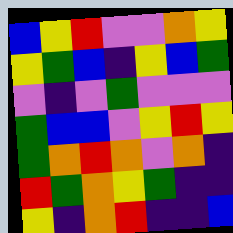[["blue", "yellow", "red", "violet", "violet", "orange", "yellow"], ["yellow", "green", "blue", "indigo", "yellow", "blue", "green"], ["violet", "indigo", "violet", "green", "violet", "violet", "violet"], ["green", "blue", "blue", "violet", "yellow", "red", "yellow"], ["green", "orange", "red", "orange", "violet", "orange", "indigo"], ["red", "green", "orange", "yellow", "green", "indigo", "indigo"], ["yellow", "indigo", "orange", "red", "indigo", "indigo", "blue"]]